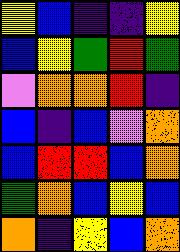[["yellow", "blue", "indigo", "indigo", "yellow"], ["blue", "yellow", "green", "red", "green"], ["violet", "orange", "orange", "red", "indigo"], ["blue", "indigo", "blue", "violet", "orange"], ["blue", "red", "red", "blue", "orange"], ["green", "orange", "blue", "yellow", "blue"], ["orange", "indigo", "yellow", "blue", "orange"]]